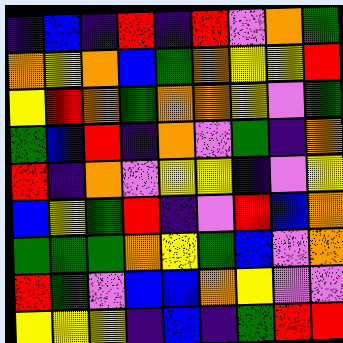[["indigo", "blue", "indigo", "red", "indigo", "red", "violet", "orange", "green"], ["orange", "yellow", "orange", "blue", "green", "orange", "yellow", "yellow", "red"], ["yellow", "red", "orange", "green", "orange", "orange", "yellow", "violet", "green"], ["green", "blue", "red", "indigo", "orange", "violet", "green", "indigo", "orange"], ["red", "indigo", "orange", "violet", "yellow", "yellow", "indigo", "violet", "yellow"], ["blue", "yellow", "green", "red", "indigo", "violet", "red", "blue", "orange"], ["green", "green", "green", "orange", "yellow", "green", "blue", "violet", "orange"], ["red", "green", "violet", "blue", "blue", "orange", "yellow", "violet", "violet"], ["yellow", "yellow", "yellow", "indigo", "blue", "indigo", "green", "red", "red"]]